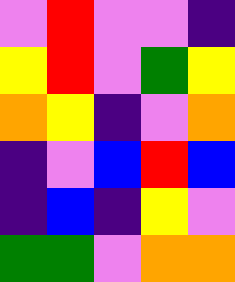[["violet", "red", "violet", "violet", "indigo"], ["yellow", "red", "violet", "green", "yellow"], ["orange", "yellow", "indigo", "violet", "orange"], ["indigo", "violet", "blue", "red", "blue"], ["indigo", "blue", "indigo", "yellow", "violet"], ["green", "green", "violet", "orange", "orange"]]